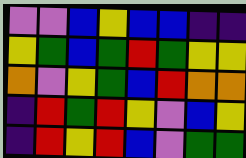[["violet", "violet", "blue", "yellow", "blue", "blue", "indigo", "indigo"], ["yellow", "green", "blue", "green", "red", "green", "yellow", "yellow"], ["orange", "violet", "yellow", "green", "blue", "red", "orange", "orange"], ["indigo", "red", "green", "red", "yellow", "violet", "blue", "yellow"], ["indigo", "red", "yellow", "red", "blue", "violet", "green", "green"]]